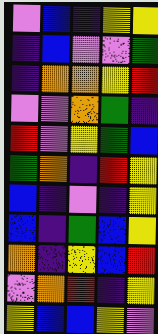[["violet", "blue", "indigo", "yellow", "yellow"], ["indigo", "blue", "violet", "violet", "green"], ["indigo", "orange", "orange", "yellow", "red"], ["violet", "violet", "orange", "green", "indigo"], ["red", "violet", "yellow", "green", "blue"], ["green", "orange", "indigo", "red", "yellow"], ["blue", "indigo", "violet", "indigo", "yellow"], ["blue", "indigo", "green", "blue", "yellow"], ["orange", "indigo", "yellow", "blue", "red"], ["violet", "orange", "red", "indigo", "yellow"], ["yellow", "blue", "blue", "yellow", "violet"]]